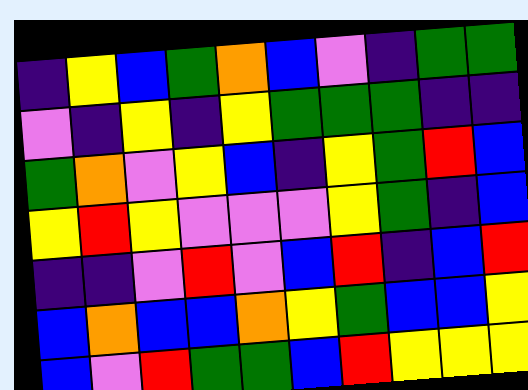[["indigo", "yellow", "blue", "green", "orange", "blue", "violet", "indigo", "green", "green"], ["violet", "indigo", "yellow", "indigo", "yellow", "green", "green", "green", "indigo", "indigo"], ["green", "orange", "violet", "yellow", "blue", "indigo", "yellow", "green", "red", "blue"], ["yellow", "red", "yellow", "violet", "violet", "violet", "yellow", "green", "indigo", "blue"], ["indigo", "indigo", "violet", "red", "violet", "blue", "red", "indigo", "blue", "red"], ["blue", "orange", "blue", "blue", "orange", "yellow", "green", "blue", "blue", "yellow"], ["blue", "violet", "red", "green", "green", "blue", "red", "yellow", "yellow", "yellow"]]